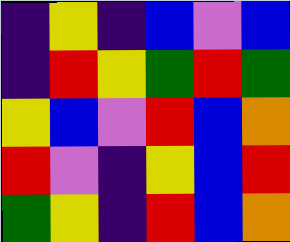[["indigo", "yellow", "indigo", "blue", "violet", "blue"], ["indigo", "red", "yellow", "green", "red", "green"], ["yellow", "blue", "violet", "red", "blue", "orange"], ["red", "violet", "indigo", "yellow", "blue", "red"], ["green", "yellow", "indigo", "red", "blue", "orange"]]